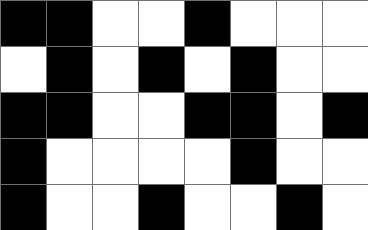[["black", "black", "white", "white", "black", "white", "white", "white"], ["white", "black", "white", "black", "white", "black", "white", "white"], ["black", "black", "white", "white", "black", "black", "white", "black"], ["black", "white", "white", "white", "white", "black", "white", "white"], ["black", "white", "white", "black", "white", "white", "black", "white"]]